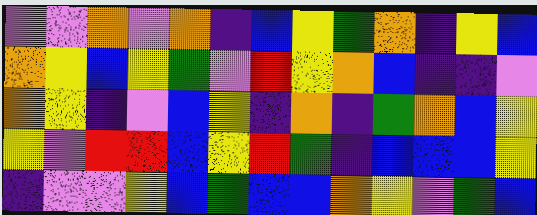[["violet", "violet", "orange", "violet", "orange", "indigo", "blue", "yellow", "green", "orange", "indigo", "yellow", "blue"], ["orange", "yellow", "blue", "yellow", "green", "violet", "red", "yellow", "orange", "blue", "indigo", "indigo", "violet"], ["orange", "yellow", "indigo", "violet", "blue", "yellow", "indigo", "orange", "indigo", "green", "orange", "blue", "yellow"], ["yellow", "violet", "red", "red", "blue", "yellow", "red", "green", "indigo", "blue", "blue", "blue", "yellow"], ["indigo", "violet", "violet", "yellow", "blue", "green", "blue", "blue", "orange", "yellow", "violet", "green", "blue"]]